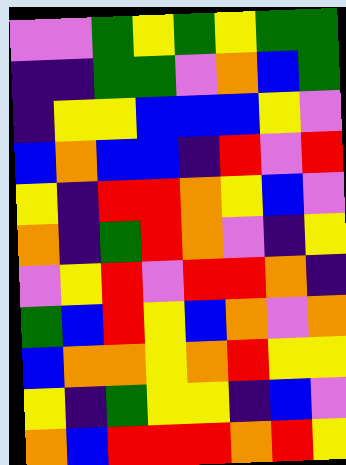[["violet", "violet", "green", "yellow", "green", "yellow", "green", "green"], ["indigo", "indigo", "green", "green", "violet", "orange", "blue", "green"], ["indigo", "yellow", "yellow", "blue", "blue", "blue", "yellow", "violet"], ["blue", "orange", "blue", "blue", "indigo", "red", "violet", "red"], ["yellow", "indigo", "red", "red", "orange", "yellow", "blue", "violet"], ["orange", "indigo", "green", "red", "orange", "violet", "indigo", "yellow"], ["violet", "yellow", "red", "violet", "red", "red", "orange", "indigo"], ["green", "blue", "red", "yellow", "blue", "orange", "violet", "orange"], ["blue", "orange", "orange", "yellow", "orange", "red", "yellow", "yellow"], ["yellow", "indigo", "green", "yellow", "yellow", "indigo", "blue", "violet"], ["orange", "blue", "red", "red", "red", "orange", "red", "yellow"]]